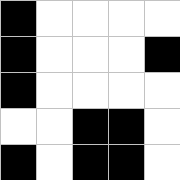[["black", "white", "white", "white", "white"], ["black", "white", "white", "white", "black"], ["black", "white", "white", "white", "white"], ["white", "white", "black", "black", "white"], ["black", "white", "black", "black", "white"]]